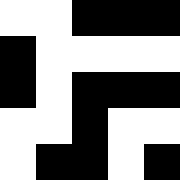[["white", "white", "black", "black", "black"], ["black", "white", "white", "white", "white"], ["black", "white", "black", "black", "black"], ["white", "white", "black", "white", "white"], ["white", "black", "black", "white", "black"]]